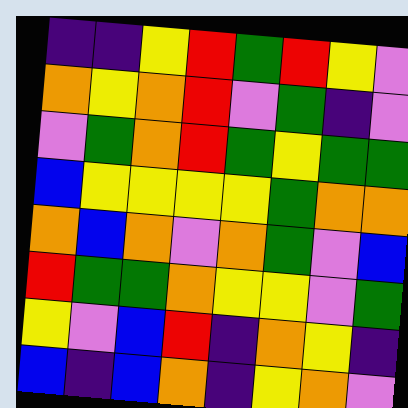[["indigo", "indigo", "yellow", "red", "green", "red", "yellow", "violet"], ["orange", "yellow", "orange", "red", "violet", "green", "indigo", "violet"], ["violet", "green", "orange", "red", "green", "yellow", "green", "green"], ["blue", "yellow", "yellow", "yellow", "yellow", "green", "orange", "orange"], ["orange", "blue", "orange", "violet", "orange", "green", "violet", "blue"], ["red", "green", "green", "orange", "yellow", "yellow", "violet", "green"], ["yellow", "violet", "blue", "red", "indigo", "orange", "yellow", "indigo"], ["blue", "indigo", "blue", "orange", "indigo", "yellow", "orange", "violet"]]